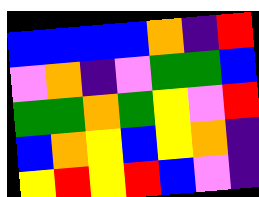[["blue", "blue", "blue", "blue", "orange", "indigo", "red"], ["violet", "orange", "indigo", "violet", "green", "green", "blue"], ["green", "green", "orange", "green", "yellow", "violet", "red"], ["blue", "orange", "yellow", "blue", "yellow", "orange", "indigo"], ["yellow", "red", "yellow", "red", "blue", "violet", "indigo"]]